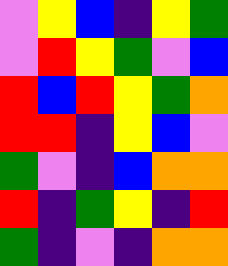[["violet", "yellow", "blue", "indigo", "yellow", "green"], ["violet", "red", "yellow", "green", "violet", "blue"], ["red", "blue", "red", "yellow", "green", "orange"], ["red", "red", "indigo", "yellow", "blue", "violet"], ["green", "violet", "indigo", "blue", "orange", "orange"], ["red", "indigo", "green", "yellow", "indigo", "red"], ["green", "indigo", "violet", "indigo", "orange", "orange"]]